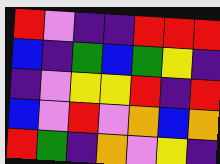[["red", "violet", "indigo", "indigo", "red", "red", "red"], ["blue", "indigo", "green", "blue", "green", "yellow", "indigo"], ["indigo", "violet", "yellow", "yellow", "red", "indigo", "red"], ["blue", "violet", "red", "violet", "orange", "blue", "orange"], ["red", "green", "indigo", "orange", "violet", "yellow", "indigo"]]